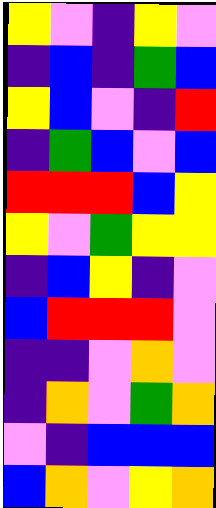[["yellow", "violet", "indigo", "yellow", "violet"], ["indigo", "blue", "indigo", "green", "blue"], ["yellow", "blue", "violet", "indigo", "red"], ["indigo", "green", "blue", "violet", "blue"], ["red", "red", "red", "blue", "yellow"], ["yellow", "violet", "green", "yellow", "yellow"], ["indigo", "blue", "yellow", "indigo", "violet"], ["blue", "red", "red", "red", "violet"], ["indigo", "indigo", "violet", "orange", "violet"], ["indigo", "orange", "violet", "green", "orange"], ["violet", "indigo", "blue", "blue", "blue"], ["blue", "orange", "violet", "yellow", "orange"]]